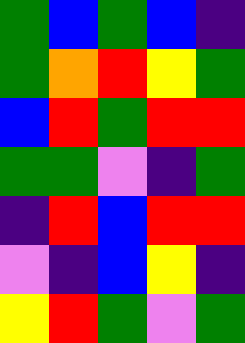[["green", "blue", "green", "blue", "indigo"], ["green", "orange", "red", "yellow", "green"], ["blue", "red", "green", "red", "red"], ["green", "green", "violet", "indigo", "green"], ["indigo", "red", "blue", "red", "red"], ["violet", "indigo", "blue", "yellow", "indigo"], ["yellow", "red", "green", "violet", "green"]]